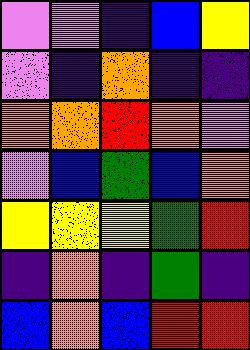[["violet", "violet", "indigo", "blue", "yellow"], ["violet", "indigo", "orange", "indigo", "indigo"], ["orange", "orange", "red", "orange", "violet"], ["violet", "blue", "green", "blue", "orange"], ["yellow", "yellow", "yellow", "green", "red"], ["indigo", "orange", "indigo", "green", "indigo"], ["blue", "orange", "blue", "red", "red"]]